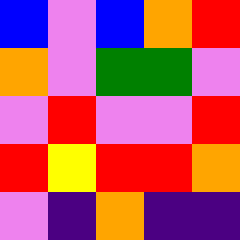[["blue", "violet", "blue", "orange", "red"], ["orange", "violet", "green", "green", "violet"], ["violet", "red", "violet", "violet", "red"], ["red", "yellow", "red", "red", "orange"], ["violet", "indigo", "orange", "indigo", "indigo"]]